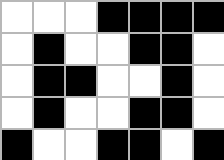[["white", "white", "white", "black", "black", "black", "black"], ["white", "black", "white", "white", "black", "black", "white"], ["white", "black", "black", "white", "white", "black", "white"], ["white", "black", "white", "white", "black", "black", "white"], ["black", "white", "white", "black", "black", "white", "black"]]